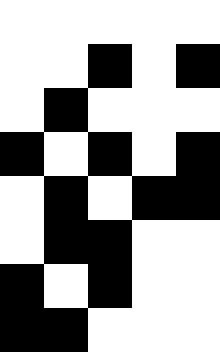[["white", "white", "white", "white", "white"], ["white", "white", "black", "white", "black"], ["white", "black", "white", "white", "white"], ["black", "white", "black", "white", "black"], ["white", "black", "white", "black", "black"], ["white", "black", "black", "white", "white"], ["black", "white", "black", "white", "white"], ["black", "black", "white", "white", "white"]]